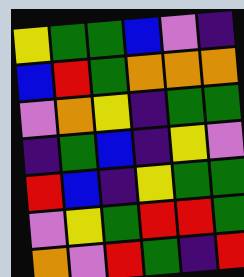[["yellow", "green", "green", "blue", "violet", "indigo"], ["blue", "red", "green", "orange", "orange", "orange"], ["violet", "orange", "yellow", "indigo", "green", "green"], ["indigo", "green", "blue", "indigo", "yellow", "violet"], ["red", "blue", "indigo", "yellow", "green", "green"], ["violet", "yellow", "green", "red", "red", "green"], ["orange", "violet", "red", "green", "indigo", "red"]]